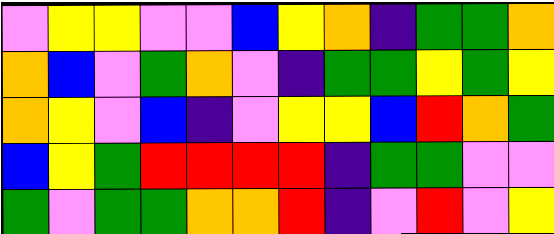[["violet", "yellow", "yellow", "violet", "violet", "blue", "yellow", "orange", "indigo", "green", "green", "orange"], ["orange", "blue", "violet", "green", "orange", "violet", "indigo", "green", "green", "yellow", "green", "yellow"], ["orange", "yellow", "violet", "blue", "indigo", "violet", "yellow", "yellow", "blue", "red", "orange", "green"], ["blue", "yellow", "green", "red", "red", "red", "red", "indigo", "green", "green", "violet", "violet"], ["green", "violet", "green", "green", "orange", "orange", "red", "indigo", "violet", "red", "violet", "yellow"]]